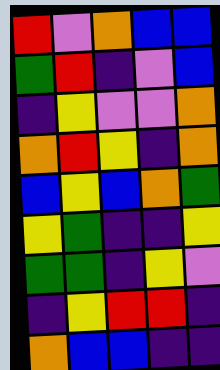[["red", "violet", "orange", "blue", "blue"], ["green", "red", "indigo", "violet", "blue"], ["indigo", "yellow", "violet", "violet", "orange"], ["orange", "red", "yellow", "indigo", "orange"], ["blue", "yellow", "blue", "orange", "green"], ["yellow", "green", "indigo", "indigo", "yellow"], ["green", "green", "indigo", "yellow", "violet"], ["indigo", "yellow", "red", "red", "indigo"], ["orange", "blue", "blue", "indigo", "indigo"]]